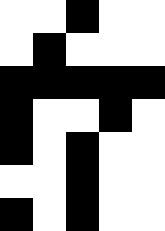[["white", "white", "black", "white", "white"], ["white", "black", "white", "white", "white"], ["black", "black", "black", "black", "black"], ["black", "white", "white", "black", "white"], ["black", "white", "black", "white", "white"], ["white", "white", "black", "white", "white"], ["black", "white", "black", "white", "white"]]